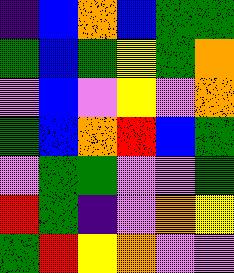[["indigo", "blue", "orange", "blue", "green", "green"], ["green", "blue", "green", "yellow", "green", "orange"], ["violet", "blue", "violet", "yellow", "violet", "orange"], ["green", "blue", "orange", "red", "blue", "green"], ["violet", "green", "green", "violet", "violet", "green"], ["red", "green", "indigo", "violet", "orange", "yellow"], ["green", "red", "yellow", "orange", "violet", "violet"]]